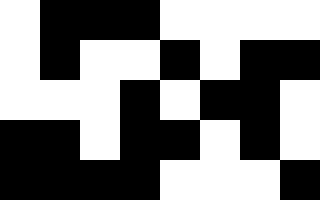[["white", "black", "black", "black", "white", "white", "white", "white"], ["white", "black", "white", "white", "black", "white", "black", "black"], ["white", "white", "white", "black", "white", "black", "black", "white"], ["black", "black", "white", "black", "black", "white", "black", "white"], ["black", "black", "black", "black", "white", "white", "white", "black"]]